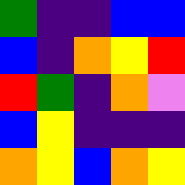[["green", "indigo", "indigo", "blue", "blue"], ["blue", "indigo", "orange", "yellow", "red"], ["red", "green", "indigo", "orange", "violet"], ["blue", "yellow", "indigo", "indigo", "indigo"], ["orange", "yellow", "blue", "orange", "yellow"]]